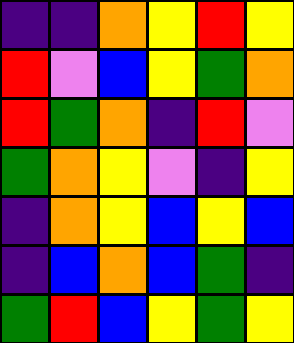[["indigo", "indigo", "orange", "yellow", "red", "yellow"], ["red", "violet", "blue", "yellow", "green", "orange"], ["red", "green", "orange", "indigo", "red", "violet"], ["green", "orange", "yellow", "violet", "indigo", "yellow"], ["indigo", "orange", "yellow", "blue", "yellow", "blue"], ["indigo", "blue", "orange", "blue", "green", "indigo"], ["green", "red", "blue", "yellow", "green", "yellow"]]